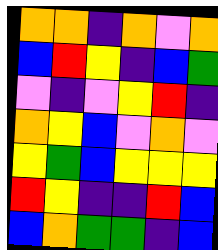[["orange", "orange", "indigo", "orange", "violet", "orange"], ["blue", "red", "yellow", "indigo", "blue", "green"], ["violet", "indigo", "violet", "yellow", "red", "indigo"], ["orange", "yellow", "blue", "violet", "orange", "violet"], ["yellow", "green", "blue", "yellow", "yellow", "yellow"], ["red", "yellow", "indigo", "indigo", "red", "blue"], ["blue", "orange", "green", "green", "indigo", "blue"]]